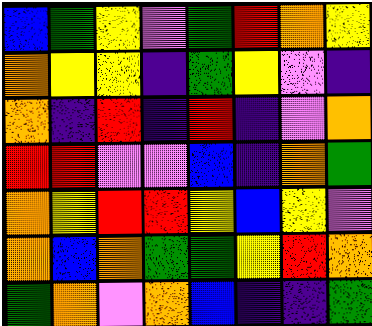[["blue", "green", "yellow", "violet", "green", "red", "orange", "yellow"], ["orange", "yellow", "yellow", "indigo", "green", "yellow", "violet", "indigo"], ["orange", "indigo", "red", "indigo", "red", "indigo", "violet", "orange"], ["red", "red", "violet", "violet", "blue", "indigo", "orange", "green"], ["orange", "yellow", "red", "red", "yellow", "blue", "yellow", "violet"], ["orange", "blue", "orange", "green", "green", "yellow", "red", "orange"], ["green", "orange", "violet", "orange", "blue", "indigo", "indigo", "green"]]